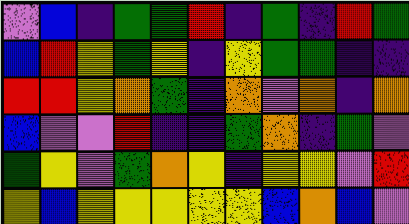[["violet", "blue", "indigo", "green", "green", "red", "indigo", "green", "indigo", "red", "green"], ["blue", "red", "yellow", "green", "yellow", "indigo", "yellow", "green", "green", "indigo", "indigo"], ["red", "red", "yellow", "orange", "green", "indigo", "orange", "violet", "orange", "indigo", "orange"], ["blue", "violet", "violet", "red", "indigo", "indigo", "green", "orange", "indigo", "green", "violet"], ["green", "yellow", "violet", "green", "orange", "yellow", "indigo", "yellow", "yellow", "violet", "red"], ["yellow", "blue", "yellow", "yellow", "yellow", "yellow", "yellow", "blue", "orange", "blue", "violet"]]